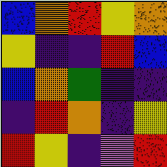[["blue", "orange", "red", "yellow", "orange"], ["yellow", "indigo", "indigo", "red", "blue"], ["blue", "orange", "green", "indigo", "indigo"], ["indigo", "red", "orange", "indigo", "yellow"], ["red", "yellow", "indigo", "violet", "red"]]